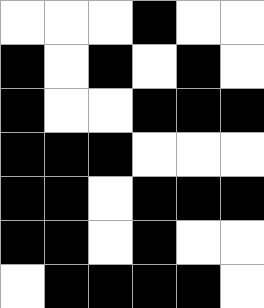[["white", "white", "white", "black", "white", "white"], ["black", "white", "black", "white", "black", "white"], ["black", "white", "white", "black", "black", "black"], ["black", "black", "black", "white", "white", "white"], ["black", "black", "white", "black", "black", "black"], ["black", "black", "white", "black", "white", "white"], ["white", "black", "black", "black", "black", "white"]]